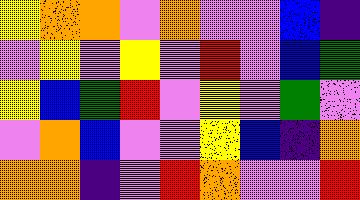[["yellow", "orange", "orange", "violet", "orange", "violet", "violet", "blue", "indigo"], ["violet", "yellow", "violet", "yellow", "violet", "red", "violet", "blue", "green"], ["yellow", "blue", "green", "red", "violet", "yellow", "violet", "green", "violet"], ["violet", "orange", "blue", "violet", "violet", "yellow", "blue", "indigo", "orange"], ["orange", "orange", "indigo", "violet", "red", "orange", "violet", "violet", "red"]]